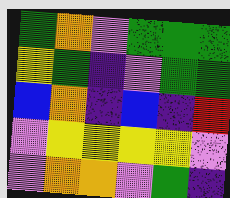[["green", "orange", "violet", "green", "green", "green"], ["yellow", "green", "indigo", "violet", "green", "green"], ["blue", "orange", "indigo", "blue", "indigo", "red"], ["violet", "yellow", "yellow", "yellow", "yellow", "violet"], ["violet", "orange", "orange", "violet", "green", "indigo"]]